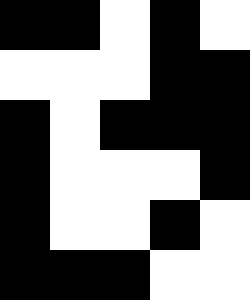[["black", "black", "white", "black", "white"], ["white", "white", "white", "black", "black"], ["black", "white", "black", "black", "black"], ["black", "white", "white", "white", "black"], ["black", "white", "white", "black", "white"], ["black", "black", "black", "white", "white"]]